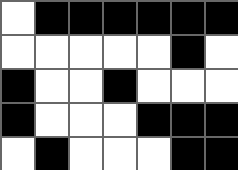[["white", "black", "black", "black", "black", "black", "black"], ["white", "white", "white", "white", "white", "black", "white"], ["black", "white", "white", "black", "white", "white", "white"], ["black", "white", "white", "white", "black", "black", "black"], ["white", "black", "white", "white", "white", "black", "black"]]